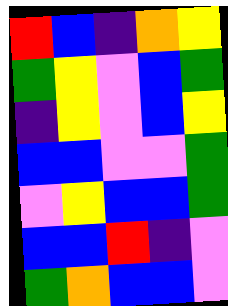[["red", "blue", "indigo", "orange", "yellow"], ["green", "yellow", "violet", "blue", "green"], ["indigo", "yellow", "violet", "blue", "yellow"], ["blue", "blue", "violet", "violet", "green"], ["violet", "yellow", "blue", "blue", "green"], ["blue", "blue", "red", "indigo", "violet"], ["green", "orange", "blue", "blue", "violet"]]